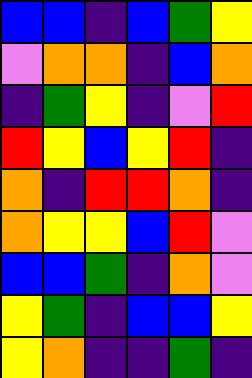[["blue", "blue", "indigo", "blue", "green", "yellow"], ["violet", "orange", "orange", "indigo", "blue", "orange"], ["indigo", "green", "yellow", "indigo", "violet", "red"], ["red", "yellow", "blue", "yellow", "red", "indigo"], ["orange", "indigo", "red", "red", "orange", "indigo"], ["orange", "yellow", "yellow", "blue", "red", "violet"], ["blue", "blue", "green", "indigo", "orange", "violet"], ["yellow", "green", "indigo", "blue", "blue", "yellow"], ["yellow", "orange", "indigo", "indigo", "green", "indigo"]]